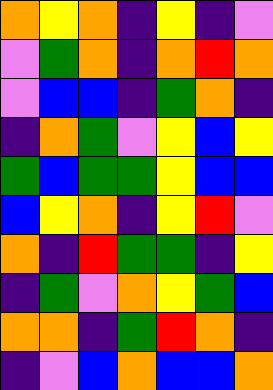[["orange", "yellow", "orange", "indigo", "yellow", "indigo", "violet"], ["violet", "green", "orange", "indigo", "orange", "red", "orange"], ["violet", "blue", "blue", "indigo", "green", "orange", "indigo"], ["indigo", "orange", "green", "violet", "yellow", "blue", "yellow"], ["green", "blue", "green", "green", "yellow", "blue", "blue"], ["blue", "yellow", "orange", "indigo", "yellow", "red", "violet"], ["orange", "indigo", "red", "green", "green", "indigo", "yellow"], ["indigo", "green", "violet", "orange", "yellow", "green", "blue"], ["orange", "orange", "indigo", "green", "red", "orange", "indigo"], ["indigo", "violet", "blue", "orange", "blue", "blue", "orange"]]